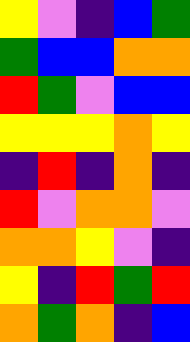[["yellow", "violet", "indigo", "blue", "green"], ["green", "blue", "blue", "orange", "orange"], ["red", "green", "violet", "blue", "blue"], ["yellow", "yellow", "yellow", "orange", "yellow"], ["indigo", "red", "indigo", "orange", "indigo"], ["red", "violet", "orange", "orange", "violet"], ["orange", "orange", "yellow", "violet", "indigo"], ["yellow", "indigo", "red", "green", "red"], ["orange", "green", "orange", "indigo", "blue"]]